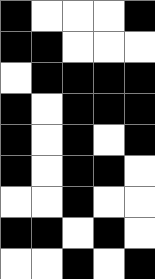[["black", "white", "white", "white", "black"], ["black", "black", "white", "white", "white"], ["white", "black", "black", "black", "black"], ["black", "white", "black", "black", "black"], ["black", "white", "black", "white", "black"], ["black", "white", "black", "black", "white"], ["white", "white", "black", "white", "white"], ["black", "black", "white", "black", "white"], ["white", "white", "black", "white", "black"]]